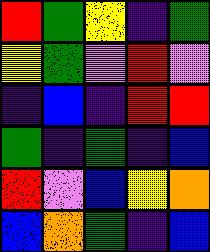[["red", "green", "yellow", "indigo", "green"], ["yellow", "green", "violet", "red", "violet"], ["indigo", "blue", "indigo", "red", "red"], ["green", "indigo", "green", "indigo", "blue"], ["red", "violet", "blue", "yellow", "orange"], ["blue", "orange", "green", "indigo", "blue"]]